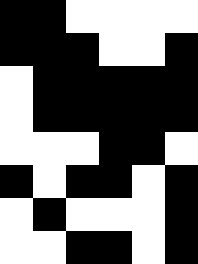[["black", "black", "white", "white", "white", "white"], ["black", "black", "black", "white", "white", "black"], ["white", "black", "black", "black", "black", "black"], ["white", "black", "black", "black", "black", "black"], ["white", "white", "white", "black", "black", "white"], ["black", "white", "black", "black", "white", "black"], ["white", "black", "white", "white", "white", "black"], ["white", "white", "black", "black", "white", "black"]]